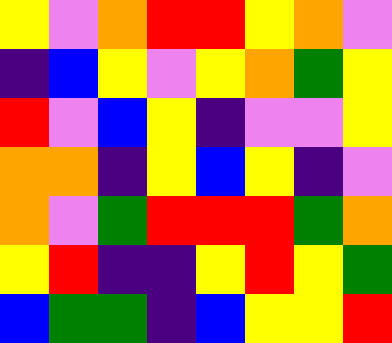[["yellow", "violet", "orange", "red", "red", "yellow", "orange", "violet"], ["indigo", "blue", "yellow", "violet", "yellow", "orange", "green", "yellow"], ["red", "violet", "blue", "yellow", "indigo", "violet", "violet", "yellow"], ["orange", "orange", "indigo", "yellow", "blue", "yellow", "indigo", "violet"], ["orange", "violet", "green", "red", "red", "red", "green", "orange"], ["yellow", "red", "indigo", "indigo", "yellow", "red", "yellow", "green"], ["blue", "green", "green", "indigo", "blue", "yellow", "yellow", "red"]]